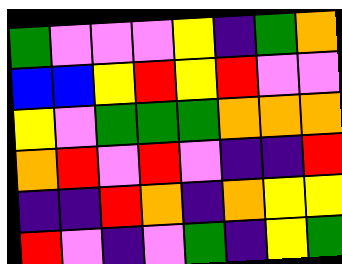[["green", "violet", "violet", "violet", "yellow", "indigo", "green", "orange"], ["blue", "blue", "yellow", "red", "yellow", "red", "violet", "violet"], ["yellow", "violet", "green", "green", "green", "orange", "orange", "orange"], ["orange", "red", "violet", "red", "violet", "indigo", "indigo", "red"], ["indigo", "indigo", "red", "orange", "indigo", "orange", "yellow", "yellow"], ["red", "violet", "indigo", "violet", "green", "indigo", "yellow", "green"]]